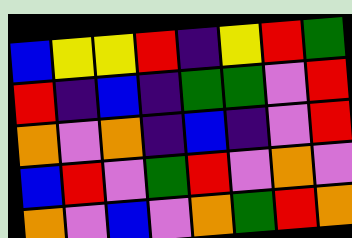[["blue", "yellow", "yellow", "red", "indigo", "yellow", "red", "green"], ["red", "indigo", "blue", "indigo", "green", "green", "violet", "red"], ["orange", "violet", "orange", "indigo", "blue", "indigo", "violet", "red"], ["blue", "red", "violet", "green", "red", "violet", "orange", "violet"], ["orange", "violet", "blue", "violet", "orange", "green", "red", "orange"]]